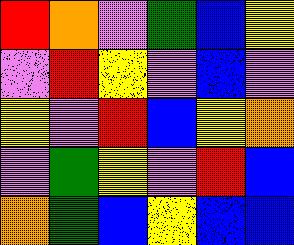[["red", "orange", "violet", "green", "blue", "yellow"], ["violet", "red", "yellow", "violet", "blue", "violet"], ["yellow", "violet", "red", "blue", "yellow", "orange"], ["violet", "green", "yellow", "violet", "red", "blue"], ["orange", "green", "blue", "yellow", "blue", "blue"]]